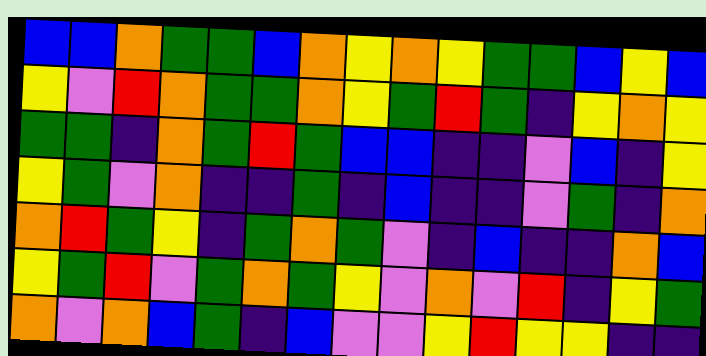[["blue", "blue", "orange", "green", "green", "blue", "orange", "yellow", "orange", "yellow", "green", "green", "blue", "yellow", "blue"], ["yellow", "violet", "red", "orange", "green", "green", "orange", "yellow", "green", "red", "green", "indigo", "yellow", "orange", "yellow"], ["green", "green", "indigo", "orange", "green", "red", "green", "blue", "blue", "indigo", "indigo", "violet", "blue", "indigo", "yellow"], ["yellow", "green", "violet", "orange", "indigo", "indigo", "green", "indigo", "blue", "indigo", "indigo", "violet", "green", "indigo", "orange"], ["orange", "red", "green", "yellow", "indigo", "green", "orange", "green", "violet", "indigo", "blue", "indigo", "indigo", "orange", "blue"], ["yellow", "green", "red", "violet", "green", "orange", "green", "yellow", "violet", "orange", "violet", "red", "indigo", "yellow", "green"], ["orange", "violet", "orange", "blue", "green", "indigo", "blue", "violet", "violet", "yellow", "red", "yellow", "yellow", "indigo", "indigo"]]